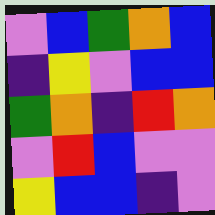[["violet", "blue", "green", "orange", "blue"], ["indigo", "yellow", "violet", "blue", "blue"], ["green", "orange", "indigo", "red", "orange"], ["violet", "red", "blue", "violet", "violet"], ["yellow", "blue", "blue", "indigo", "violet"]]